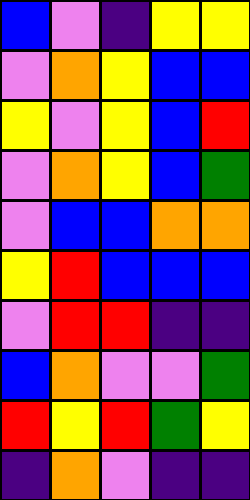[["blue", "violet", "indigo", "yellow", "yellow"], ["violet", "orange", "yellow", "blue", "blue"], ["yellow", "violet", "yellow", "blue", "red"], ["violet", "orange", "yellow", "blue", "green"], ["violet", "blue", "blue", "orange", "orange"], ["yellow", "red", "blue", "blue", "blue"], ["violet", "red", "red", "indigo", "indigo"], ["blue", "orange", "violet", "violet", "green"], ["red", "yellow", "red", "green", "yellow"], ["indigo", "orange", "violet", "indigo", "indigo"]]